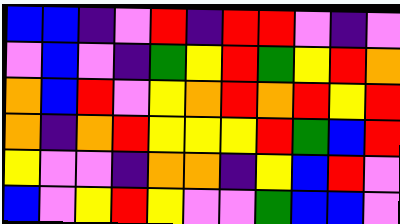[["blue", "blue", "indigo", "violet", "red", "indigo", "red", "red", "violet", "indigo", "violet"], ["violet", "blue", "violet", "indigo", "green", "yellow", "red", "green", "yellow", "red", "orange"], ["orange", "blue", "red", "violet", "yellow", "orange", "red", "orange", "red", "yellow", "red"], ["orange", "indigo", "orange", "red", "yellow", "yellow", "yellow", "red", "green", "blue", "red"], ["yellow", "violet", "violet", "indigo", "orange", "orange", "indigo", "yellow", "blue", "red", "violet"], ["blue", "violet", "yellow", "red", "yellow", "violet", "violet", "green", "blue", "blue", "violet"]]